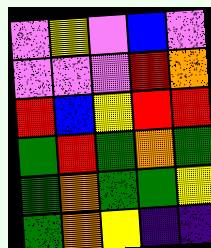[["violet", "yellow", "violet", "blue", "violet"], ["violet", "violet", "violet", "red", "orange"], ["red", "blue", "yellow", "red", "red"], ["green", "red", "green", "orange", "green"], ["green", "orange", "green", "green", "yellow"], ["green", "orange", "yellow", "indigo", "indigo"]]